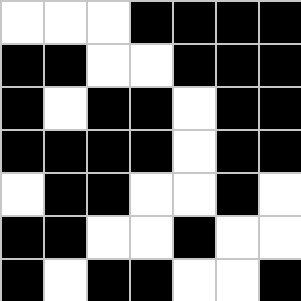[["white", "white", "white", "black", "black", "black", "black"], ["black", "black", "white", "white", "black", "black", "black"], ["black", "white", "black", "black", "white", "black", "black"], ["black", "black", "black", "black", "white", "black", "black"], ["white", "black", "black", "white", "white", "black", "white"], ["black", "black", "white", "white", "black", "white", "white"], ["black", "white", "black", "black", "white", "white", "black"]]